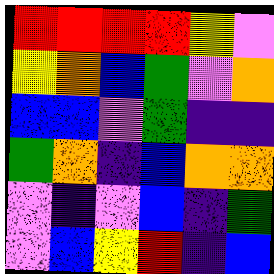[["red", "red", "red", "red", "yellow", "violet"], ["yellow", "orange", "blue", "green", "violet", "orange"], ["blue", "blue", "violet", "green", "indigo", "indigo"], ["green", "orange", "indigo", "blue", "orange", "orange"], ["violet", "indigo", "violet", "blue", "indigo", "green"], ["violet", "blue", "yellow", "red", "indigo", "blue"]]